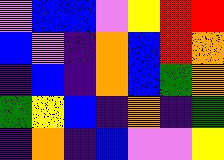[["violet", "blue", "blue", "violet", "yellow", "red", "red"], ["blue", "violet", "indigo", "orange", "blue", "red", "orange"], ["indigo", "blue", "indigo", "orange", "blue", "green", "orange"], ["green", "yellow", "blue", "indigo", "orange", "indigo", "green"], ["indigo", "orange", "indigo", "blue", "violet", "violet", "yellow"]]